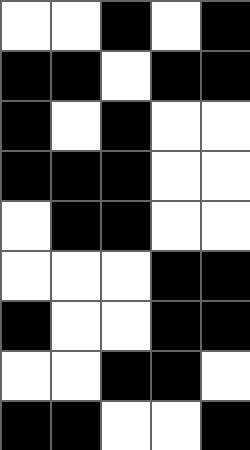[["white", "white", "black", "white", "black"], ["black", "black", "white", "black", "black"], ["black", "white", "black", "white", "white"], ["black", "black", "black", "white", "white"], ["white", "black", "black", "white", "white"], ["white", "white", "white", "black", "black"], ["black", "white", "white", "black", "black"], ["white", "white", "black", "black", "white"], ["black", "black", "white", "white", "black"]]